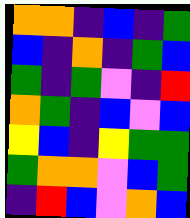[["orange", "orange", "indigo", "blue", "indigo", "green"], ["blue", "indigo", "orange", "indigo", "green", "blue"], ["green", "indigo", "green", "violet", "indigo", "red"], ["orange", "green", "indigo", "blue", "violet", "blue"], ["yellow", "blue", "indigo", "yellow", "green", "green"], ["green", "orange", "orange", "violet", "blue", "green"], ["indigo", "red", "blue", "violet", "orange", "blue"]]